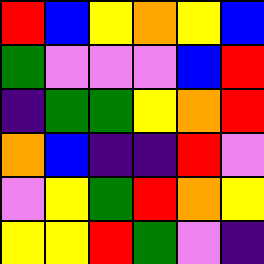[["red", "blue", "yellow", "orange", "yellow", "blue"], ["green", "violet", "violet", "violet", "blue", "red"], ["indigo", "green", "green", "yellow", "orange", "red"], ["orange", "blue", "indigo", "indigo", "red", "violet"], ["violet", "yellow", "green", "red", "orange", "yellow"], ["yellow", "yellow", "red", "green", "violet", "indigo"]]